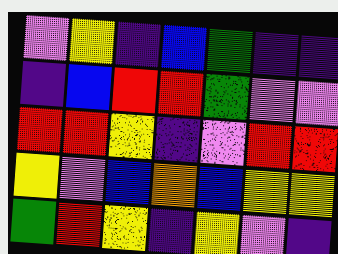[["violet", "yellow", "indigo", "blue", "green", "indigo", "indigo"], ["indigo", "blue", "red", "red", "green", "violet", "violet"], ["red", "red", "yellow", "indigo", "violet", "red", "red"], ["yellow", "violet", "blue", "orange", "blue", "yellow", "yellow"], ["green", "red", "yellow", "indigo", "yellow", "violet", "indigo"]]